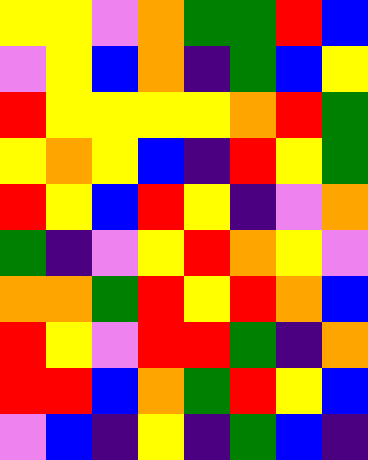[["yellow", "yellow", "violet", "orange", "green", "green", "red", "blue"], ["violet", "yellow", "blue", "orange", "indigo", "green", "blue", "yellow"], ["red", "yellow", "yellow", "yellow", "yellow", "orange", "red", "green"], ["yellow", "orange", "yellow", "blue", "indigo", "red", "yellow", "green"], ["red", "yellow", "blue", "red", "yellow", "indigo", "violet", "orange"], ["green", "indigo", "violet", "yellow", "red", "orange", "yellow", "violet"], ["orange", "orange", "green", "red", "yellow", "red", "orange", "blue"], ["red", "yellow", "violet", "red", "red", "green", "indigo", "orange"], ["red", "red", "blue", "orange", "green", "red", "yellow", "blue"], ["violet", "blue", "indigo", "yellow", "indigo", "green", "blue", "indigo"]]